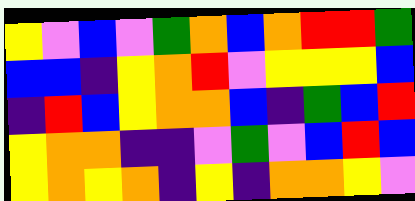[["yellow", "violet", "blue", "violet", "green", "orange", "blue", "orange", "red", "red", "green"], ["blue", "blue", "indigo", "yellow", "orange", "red", "violet", "yellow", "yellow", "yellow", "blue"], ["indigo", "red", "blue", "yellow", "orange", "orange", "blue", "indigo", "green", "blue", "red"], ["yellow", "orange", "orange", "indigo", "indigo", "violet", "green", "violet", "blue", "red", "blue"], ["yellow", "orange", "yellow", "orange", "indigo", "yellow", "indigo", "orange", "orange", "yellow", "violet"]]